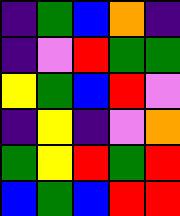[["indigo", "green", "blue", "orange", "indigo"], ["indigo", "violet", "red", "green", "green"], ["yellow", "green", "blue", "red", "violet"], ["indigo", "yellow", "indigo", "violet", "orange"], ["green", "yellow", "red", "green", "red"], ["blue", "green", "blue", "red", "red"]]